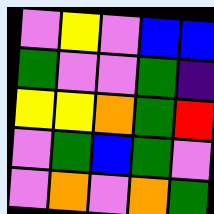[["violet", "yellow", "violet", "blue", "blue"], ["green", "violet", "violet", "green", "indigo"], ["yellow", "yellow", "orange", "green", "red"], ["violet", "green", "blue", "green", "violet"], ["violet", "orange", "violet", "orange", "green"]]